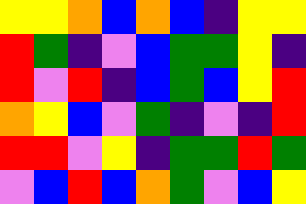[["yellow", "yellow", "orange", "blue", "orange", "blue", "indigo", "yellow", "yellow"], ["red", "green", "indigo", "violet", "blue", "green", "green", "yellow", "indigo"], ["red", "violet", "red", "indigo", "blue", "green", "blue", "yellow", "red"], ["orange", "yellow", "blue", "violet", "green", "indigo", "violet", "indigo", "red"], ["red", "red", "violet", "yellow", "indigo", "green", "green", "red", "green"], ["violet", "blue", "red", "blue", "orange", "green", "violet", "blue", "yellow"]]